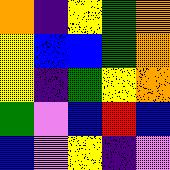[["orange", "indigo", "yellow", "green", "orange"], ["yellow", "blue", "blue", "green", "orange"], ["yellow", "indigo", "green", "yellow", "orange"], ["green", "violet", "blue", "red", "blue"], ["blue", "violet", "yellow", "indigo", "violet"]]